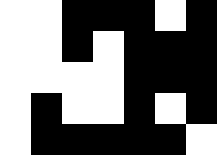[["white", "white", "black", "black", "black", "white", "black"], ["white", "white", "black", "white", "black", "black", "black"], ["white", "white", "white", "white", "black", "black", "black"], ["white", "black", "white", "white", "black", "white", "black"], ["white", "black", "black", "black", "black", "black", "white"]]